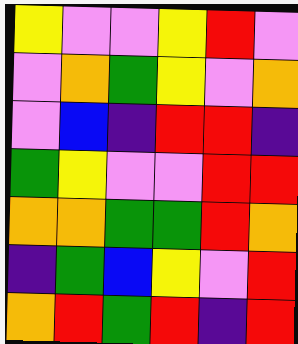[["yellow", "violet", "violet", "yellow", "red", "violet"], ["violet", "orange", "green", "yellow", "violet", "orange"], ["violet", "blue", "indigo", "red", "red", "indigo"], ["green", "yellow", "violet", "violet", "red", "red"], ["orange", "orange", "green", "green", "red", "orange"], ["indigo", "green", "blue", "yellow", "violet", "red"], ["orange", "red", "green", "red", "indigo", "red"]]